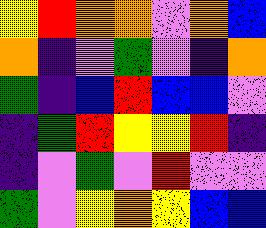[["yellow", "red", "orange", "orange", "violet", "orange", "blue"], ["orange", "indigo", "violet", "green", "violet", "indigo", "orange"], ["green", "indigo", "blue", "red", "blue", "blue", "violet"], ["indigo", "green", "red", "yellow", "yellow", "red", "indigo"], ["indigo", "violet", "green", "violet", "red", "violet", "violet"], ["green", "violet", "yellow", "orange", "yellow", "blue", "blue"]]